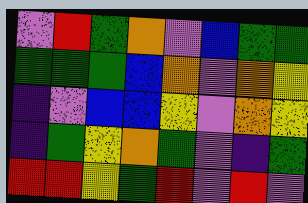[["violet", "red", "green", "orange", "violet", "blue", "green", "green"], ["green", "green", "green", "blue", "orange", "violet", "orange", "yellow"], ["indigo", "violet", "blue", "blue", "yellow", "violet", "orange", "yellow"], ["indigo", "green", "yellow", "orange", "green", "violet", "indigo", "green"], ["red", "red", "yellow", "green", "red", "violet", "red", "violet"]]